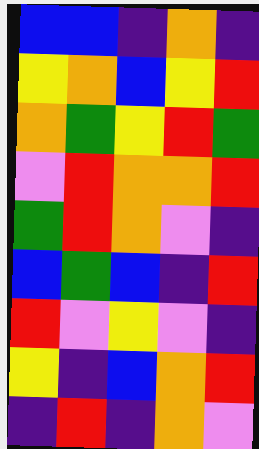[["blue", "blue", "indigo", "orange", "indigo"], ["yellow", "orange", "blue", "yellow", "red"], ["orange", "green", "yellow", "red", "green"], ["violet", "red", "orange", "orange", "red"], ["green", "red", "orange", "violet", "indigo"], ["blue", "green", "blue", "indigo", "red"], ["red", "violet", "yellow", "violet", "indigo"], ["yellow", "indigo", "blue", "orange", "red"], ["indigo", "red", "indigo", "orange", "violet"]]